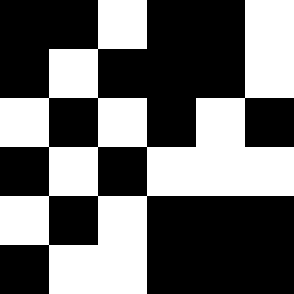[["black", "black", "white", "black", "black", "white"], ["black", "white", "black", "black", "black", "white"], ["white", "black", "white", "black", "white", "black"], ["black", "white", "black", "white", "white", "white"], ["white", "black", "white", "black", "black", "black"], ["black", "white", "white", "black", "black", "black"]]